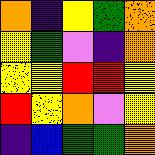[["orange", "indigo", "yellow", "green", "orange"], ["yellow", "green", "violet", "indigo", "orange"], ["yellow", "yellow", "red", "red", "yellow"], ["red", "yellow", "orange", "violet", "yellow"], ["indigo", "blue", "green", "green", "orange"]]